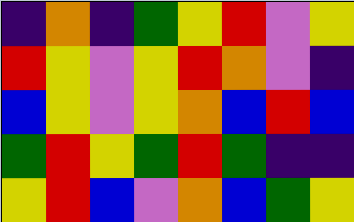[["indigo", "orange", "indigo", "green", "yellow", "red", "violet", "yellow"], ["red", "yellow", "violet", "yellow", "red", "orange", "violet", "indigo"], ["blue", "yellow", "violet", "yellow", "orange", "blue", "red", "blue"], ["green", "red", "yellow", "green", "red", "green", "indigo", "indigo"], ["yellow", "red", "blue", "violet", "orange", "blue", "green", "yellow"]]